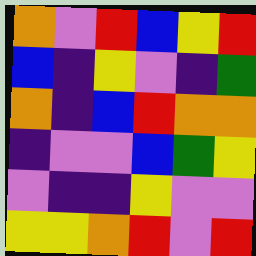[["orange", "violet", "red", "blue", "yellow", "red"], ["blue", "indigo", "yellow", "violet", "indigo", "green"], ["orange", "indigo", "blue", "red", "orange", "orange"], ["indigo", "violet", "violet", "blue", "green", "yellow"], ["violet", "indigo", "indigo", "yellow", "violet", "violet"], ["yellow", "yellow", "orange", "red", "violet", "red"]]